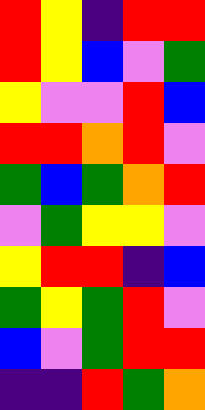[["red", "yellow", "indigo", "red", "red"], ["red", "yellow", "blue", "violet", "green"], ["yellow", "violet", "violet", "red", "blue"], ["red", "red", "orange", "red", "violet"], ["green", "blue", "green", "orange", "red"], ["violet", "green", "yellow", "yellow", "violet"], ["yellow", "red", "red", "indigo", "blue"], ["green", "yellow", "green", "red", "violet"], ["blue", "violet", "green", "red", "red"], ["indigo", "indigo", "red", "green", "orange"]]